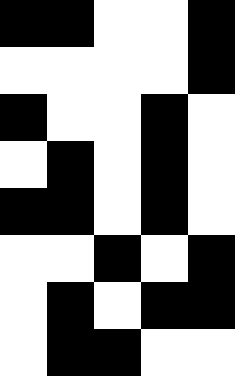[["black", "black", "white", "white", "black"], ["white", "white", "white", "white", "black"], ["black", "white", "white", "black", "white"], ["white", "black", "white", "black", "white"], ["black", "black", "white", "black", "white"], ["white", "white", "black", "white", "black"], ["white", "black", "white", "black", "black"], ["white", "black", "black", "white", "white"]]